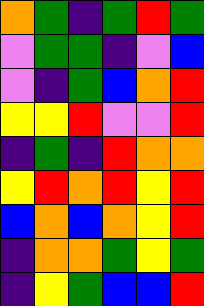[["orange", "green", "indigo", "green", "red", "green"], ["violet", "green", "green", "indigo", "violet", "blue"], ["violet", "indigo", "green", "blue", "orange", "red"], ["yellow", "yellow", "red", "violet", "violet", "red"], ["indigo", "green", "indigo", "red", "orange", "orange"], ["yellow", "red", "orange", "red", "yellow", "red"], ["blue", "orange", "blue", "orange", "yellow", "red"], ["indigo", "orange", "orange", "green", "yellow", "green"], ["indigo", "yellow", "green", "blue", "blue", "red"]]